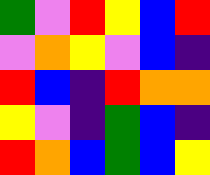[["green", "violet", "red", "yellow", "blue", "red"], ["violet", "orange", "yellow", "violet", "blue", "indigo"], ["red", "blue", "indigo", "red", "orange", "orange"], ["yellow", "violet", "indigo", "green", "blue", "indigo"], ["red", "orange", "blue", "green", "blue", "yellow"]]